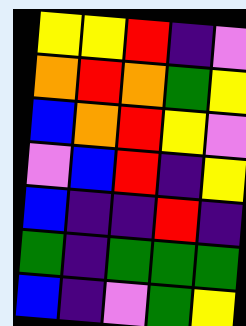[["yellow", "yellow", "red", "indigo", "violet"], ["orange", "red", "orange", "green", "yellow"], ["blue", "orange", "red", "yellow", "violet"], ["violet", "blue", "red", "indigo", "yellow"], ["blue", "indigo", "indigo", "red", "indigo"], ["green", "indigo", "green", "green", "green"], ["blue", "indigo", "violet", "green", "yellow"]]